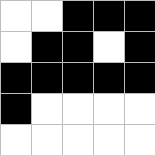[["white", "white", "black", "black", "black"], ["white", "black", "black", "white", "black"], ["black", "black", "black", "black", "black"], ["black", "white", "white", "white", "white"], ["white", "white", "white", "white", "white"]]